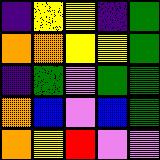[["indigo", "yellow", "yellow", "indigo", "green"], ["orange", "orange", "yellow", "yellow", "green"], ["indigo", "green", "violet", "green", "green"], ["orange", "blue", "violet", "blue", "green"], ["orange", "yellow", "red", "violet", "violet"]]